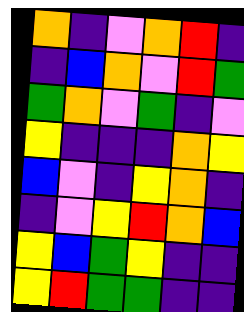[["orange", "indigo", "violet", "orange", "red", "indigo"], ["indigo", "blue", "orange", "violet", "red", "green"], ["green", "orange", "violet", "green", "indigo", "violet"], ["yellow", "indigo", "indigo", "indigo", "orange", "yellow"], ["blue", "violet", "indigo", "yellow", "orange", "indigo"], ["indigo", "violet", "yellow", "red", "orange", "blue"], ["yellow", "blue", "green", "yellow", "indigo", "indigo"], ["yellow", "red", "green", "green", "indigo", "indigo"]]